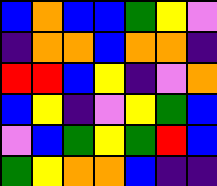[["blue", "orange", "blue", "blue", "green", "yellow", "violet"], ["indigo", "orange", "orange", "blue", "orange", "orange", "indigo"], ["red", "red", "blue", "yellow", "indigo", "violet", "orange"], ["blue", "yellow", "indigo", "violet", "yellow", "green", "blue"], ["violet", "blue", "green", "yellow", "green", "red", "blue"], ["green", "yellow", "orange", "orange", "blue", "indigo", "indigo"]]